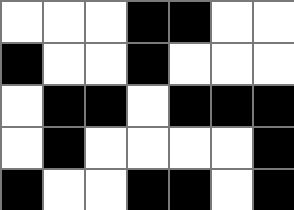[["white", "white", "white", "black", "black", "white", "white"], ["black", "white", "white", "black", "white", "white", "white"], ["white", "black", "black", "white", "black", "black", "black"], ["white", "black", "white", "white", "white", "white", "black"], ["black", "white", "white", "black", "black", "white", "black"]]